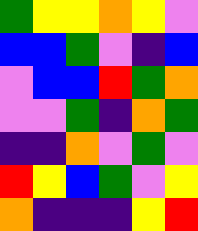[["green", "yellow", "yellow", "orange", "yellow", "violet"], ["blue", "blue", "green", "violet", "indigo", "blue"], ["violet", "blue", "blue", "red", "green", "orange"], ["violet", "violet", "green", "indigo", "orange", "green"], ["indigo", "indigo", "orange", "violet", "green", "violet"], ["red", "yellow", "blue", "green", "violet", "yellow"], ["orange", "indigo", "indigo", "indigo", "yellow", "red"]]